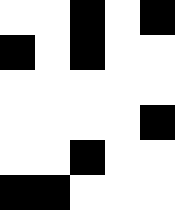[["white", "white", "black", "white", "black"], ["black", "white", "black", "white", "white"], ["white", "white", "white", "white", "white"], ["white", "white", "white", "white", "black"], ["white", "white", "black", "white", "white"], ["black", "black", "white", "white", "white"]]